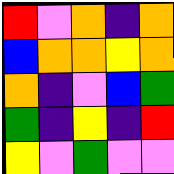[["red", "violet", "orange", "indigo", "orange"], ["blue", "orange", "orange", "yellow", "orange"], ["orange", "indigo", "violet", "blue", "green"], ["green", "indigo", "yellow", "indigo", "red"], ["yellow", "violet", "green", "violet", "violet"]]